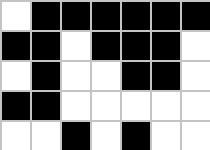[["white", "black", "black", "black", "black", "black", "black"], ["black", "black", "white", "black", "black", "black", "white"], ["white", "black", "white", "white", "black", "black", "white"], ["black", "black", "white", "white", "white", "white", "white"], ["white", "white", "black", "white", "black", "white", "white"]]